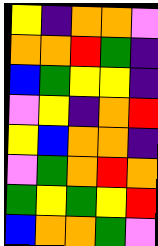[["yellow", "indigo", "orange", "orange", "violet"], ["orange", "orange", "red", "green", "indigo"], ["blue", "green", "yellow", "yellow", "indigo"], ["violet", "yellow", "indigo", "orange", "red"], ["yellow", "blue", "orange", "orange", "indigo"], ["violet", "green", "orange", "red", "orange"], ["green", "yellow", "green", "yellow", "red"], ["blue", "orange", "orange", "green", "violet"]]